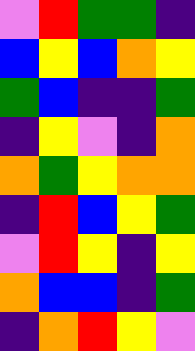[["violet", "red", "green", "green", "indigo"], ["blue", "yellow", "blue", "orange", "yellow"], ["green", "blue", "indigo", "indigo", "green"], ["indigo", "yellow", "violet", "indigo", "orange"], ["orange", "green", "yellow", "orange", "orange"], ["indigo", "red", "blue", "yellow", "green"], ["violet", "red", "yellow", "indigo", "yellow"], ["orange", "blue", "blue", "indigo", "green"], ["indigo", "orange", "red", "yellow", "violet"]]